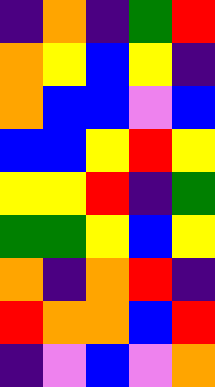[["indigo", "orange", "indigo", "green", "red"], ["orange", "yellow", "blue", "yellow", "indigo"], ["orange", "blue", "blue", "violet", "blue"], ["blue", "blue", "yellow", "red", "yellow"], ["yellow", "yellow", "red", "indigo", "green"], ["green", "green", "yellow", "blue", "yellow"], ["orange", "indigo", "orange", "red", "indigo"], ["red", "orange", "orange", "blue", "red"], ["indigo", "violet", "blue", "violet", "orange"]]